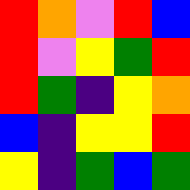[["red", "orange", "violet", "red", "blue"], ["red", "violet", "yellow", "green", "red"], ["red", "green", "indigo", "yellow", "orange"], ["blue", "indigo", "yellow", "yellow", "red"], ["yellow", "indigo", "green", "blue", "green"]]